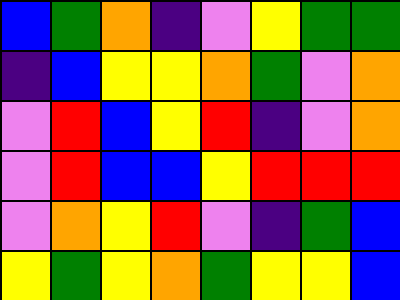[["blue", "green", "orange", "indigo", "violet", "yellow", "green", "green"], ["indigo", "blue", "yellow", "yellow", "orange", "green", "violet", "orange"], ["violet", "red", "blue", "yellow", "red", "indigo", "violet", "orange"], ["violet", "red", "blue", "blue", "yellow", "red", "red", "red"], ["violet", "orange", "yellow", "red", "violet", "indigo", "green", "blue"], ["yellow", "green", "yellow", "orange", "green", "yellow", "yellow", "blue"]]